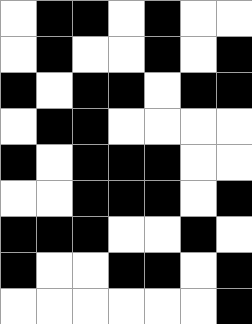[["white", "black", "black", "white", "black", "white", "white"], ["white", "black", "white", "white", "black", "white", "black"], ["black", "white", "black", "black", "white", "black", "black"], ["white", "black", "black", "white", "white", "white", "white"], ["black", "white", "black", "black", "black", "white", "white"], ["white", "white", "black", "black", "black", "white", "black"], ["black", "black", "black", "white", "white", "black", "white"], ["black", "white", "white", "black", "black", "white", "black"], ["white", "white", "white", "white", "white", "white", "black"]]